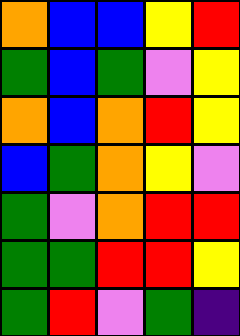[["orange", "blue", "blue", "yellow", "red"], ["green", "blue", "green", "violet", "yellow"], ["orange", "blue", "orange", "red", "yellow"], ["blue", "green", "orange", "yellow", "violet"], ["green", "violet", "orange", "red", "red"], ["green", "green", "red", "red", "yellow"], ["green", "red", "violet", "green", "indigo"]]